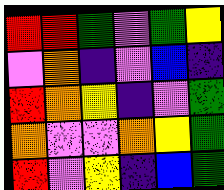[["red", "red", "green", "violet", "green", "yellow"], ["violet", "orange", "indigo", "violet", "blue", "indigo"], ["red", "orange", "yellow", "indigo", "violet", "green"], ["orange", "violet", "violet", "orange", "yellow", "green"], ["red", "violet", "yellow", "indigo", "blue", "green"]]